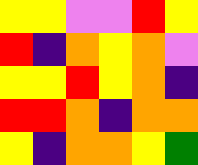[["yellow", "yellow", "violet", "violet", "red", "yellow"], ["red", "indigo", "orange", "yellow", "orange", "violet"], ["yellow", "yellow", "red", "yellow", "orange", "indigo"], ["red", "red", "orange", "indigo", "orange", "orange"], ["yellow", "indigo", "orange", "orange", "yellow", "green"]]